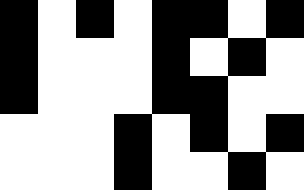[["black", "white", "black", "white", "black", "black", "white", "black"], ["black", "white", "white", "white", "black", "white", "black", "white"], ["black", "white", "white", "white", "black", "black", "white", "white"], ["white", "white", "white", "black", "white", "black", "white", "black"], ["white", "white", "white", "black", "white", "white", "black", "white"]]